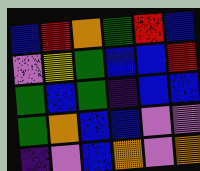[["blue", "red", "orange", "green", "red", "blue"], ["violet", "yellow", "green", "blue", "blue", "red"], ["green", "blue", "green", "indigo", "blue", "blue"], ["green", "orange", "blue", "blue", "violet", "violet"], ["indigo", "violet", "blue", "orange", "violet", "orange"]]